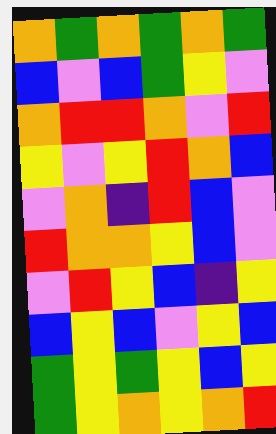[["orange", "green", "orange", "green", "orange", "green"], ["blue", "violet", "blue", "green", "yellow", "violet"], ["orange", "red", "red", "orange", "violet", "red"], ["yellow", "violet", "yellow", "red", "orange", "blue"], ["violet", "orange", "indigo", "red", "blue", "violet"], ["red", "orange", "orange", "yellow", "blue", "violet"], ["violet", "red", "yellow", "blue", "indigo", "yellow"], ["blue", "yellow", "blue", "violet", "yellow", "blue"], ["green", "yellow", "green", "yellow", "blue", "yellow"], ["green", "yellow", "orange", "yellow", "orange", "red"]]